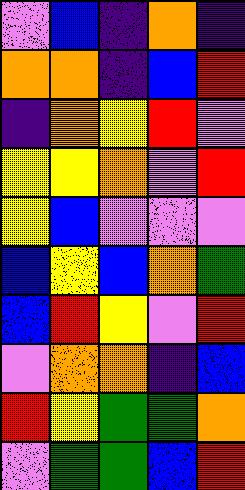[["violet", "blue", "indigo", "orange", "indigo"], ["orange", "orange", "indigo", "blue", "red"], ["indigo", "orange", "yellow", "red", "violet"], ["yellow", "yellow", "orange", "violet", "red"], ["yellow", "blue", "violet", "violet", "violet"], ["blue", "yellow", "blue", "orange", "green"], ["blue", "red", "yellow", "violet", "red"], ["violet", "orange", "orange", "indigo", "blue"], ["red", "yellow", "green", "green", "orange"], ["violet", "green", "green", "blue", "red"]]